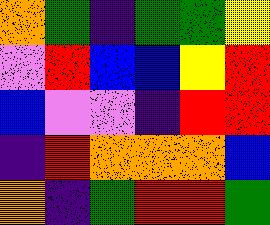[["orange", "green", "indigo", "green", "green", "yellow"], ["violet", "red", "blue", "blue", "yellow", "red"], ["blue", "violet", "violet", "indigo", "red", "red"], ["indigo", "red", "orange", "orange", "orange", "blue"], ["orange", "indigo", "green", "red", "red", "green"]]